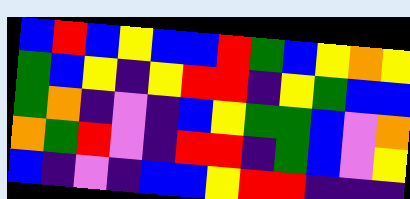[["blue", "red", "blue", "yellow", "blue", "blue", "red", "green", "blue", "yellow", "orange", "yellow"], ["green", "blue", "yellow", "indigo", "yellow", "red", "red", "indigo", "yellow", "green", "blue", "blue"], ["green", "orange", "indigo", "violet", "indigo", "blue", "yellow", "green", "green", "blue", "violet", "orange"], ["orange", "green", "red", "violet", "indigo", "red", "red", "indigo", "green", "blue", "violet", "yellow"], ["blue", "indigo", "violet", "indigo", "blue", "blue", "yellow", "red", "red", "indigo", "indigo", "indigo"]]